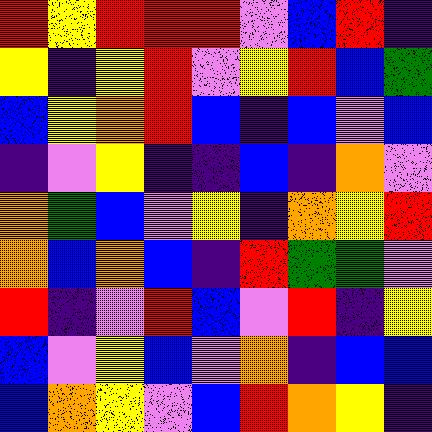[["red", "yellow", "red", "red", "red", "violet", "blue", "red", "indigo"], ["yellow", "indigo", "yellow", "red", "violet", "yellow", "red", "blue", "green"], ["blue", "yellow", "orange", "red", "blue", "indigo", "blue", "violet", "blue"], ["indigo", "violet", "yellow", "indigo", "indigo", "blue", "indigo", "orange", "violet"], ["orange", "green", "blue", "violet", "yellow", "indigo", "orange", "yellow", "red"], ["orange", "blue", "orange", "blue", "indigo", "red", "green", "green", "violet"], ["red", "indigo", "violet", "red", "blue", "violet", "red", "indigo", "yellow"], ["blue", "violet", "yellow", "blue", "violet", "orange", "indigo", "blue", "blue"], ["blue", "orange", "yellow", "violet", "blue", "red", "orange", "yellow", "indigo"]]